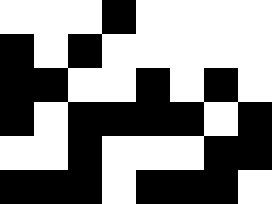[["white", "white", "white", "black", "white", "white", "white", "white"], ["black", "white", "black", "white", "white", "white", "white", "white"], ["black", "black", "white", "white", "black", "white", "black", "white"], ["black", "white", "black", "black", "black", "black", "white", "black"], ["white", "white", "black", "white", "white", "white", "black", "black"], ["black", "black", "black", "white", "black", "black", "black", "white"]]